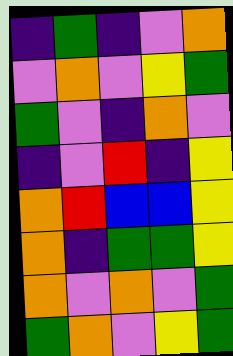[["indigo", "green", "indigo", "violet", "orange"], ["violet", "orange", "violet", "yellow", "green"], ["green", "violet", "indigo", "orange", "violet"], ["indigo", "violet", "red", "indigo", "yellow"], ["orange", "red", "blue", "blue", "yellow"], ["orange", "indigo", "green", "green", "yellow"], ["orange", "violet", "orange", "violet", "green"], ["green", "orange", "violet", "yellow", "green"]]